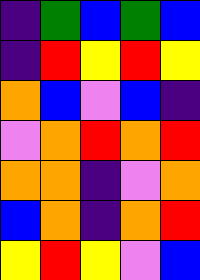[["indigo", "green", "blue", "green", "blue"], ["indigo", "red", "yellow", "red", "yellow"], ["orange", "blue", "violet", "blue", "indigo"], ["violet", "orange", "red", "orange", "red"], ["orange", "orange", "indigo", "violet", "orange"], ["blue", "orange", "indigo", "orange", "red"], ["yellow", "red", "yellow", "violet", "blue"]]